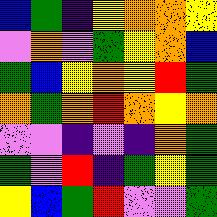[["blue", "green", "indigo", "yellow", "orange", "orange", "yellow"], ["violet", "orange", "violet", "green", "yellow", "orange", "blue"], ["green", "blue", "yellow", "orange", "yellow", "red", "green"], ["orange", "green", "orange", "red", "orange", "yellow", "orange"], ["violet", "violet", "indigo", "violet", "indigo", "orange", "green"], ["green", "violet", "red", "indigo", "green", "yellow", "green"], ["yellow", "blue", "green", "red", "violet", "violet", "green"]]